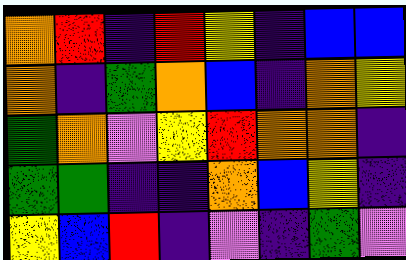[["orange", "red", "indigo", "red", "yellow", "indigo", "blue", "blue"], ["orange", "indigo", "green", "orange", "blue", "indigo", "orange", "yellow"], ["green", "orange", "violet", "yellow", "red", "orange", "orange", "indigo"], ["green", "green", "indigo", "indigo", "orange", "blue", "yellow", "indigo"], ["yellow", "blue", "red", "indigo", "violet", "indigo", "green", "violet"]]